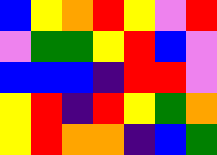[["blue", "yellow", "orange", "red", "yellow", "violet", "red"], ["violet", "green", "green", "yellow", "red", "blue", "violet"], ["blue", "blue", "blue", "indigo", "red", "red", "violet"], ["yellow", "red", "indigo", "red", "yellow", "green", "orange"], ["yellow", "red", "orange", "orange", "indigo", "blue", "green"]]